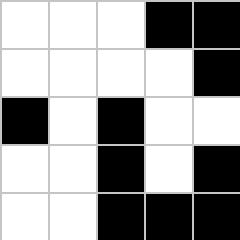[["white", "white", "white", "black", "black"], ["white", "white", "white", "white", "black"], ["black", "white", "black", "white", "white"], ["white", "white", "black", "white", "black"], ["white", "white", "black", "black", "black"]]